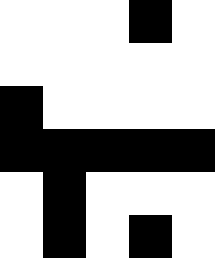[["white", "white", "white", "black", "white"], ["white", "white", "white", "white", "white"], ["black", "white", "white", "white", "white"], ["black", "black", "black", "black", "black"], ["white", "black", "white", "white", "white"], ["white", "black", "white", "black", "white"]]